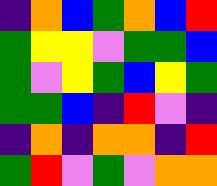[["indigo", "orange", "blue", "green", "orange", "blue", "red"], ["green", "yellow", "yellow", "violet", "green", "green", "blue"], ["green", "violet", "yellow", "green", "blue", "yellow", "green"], ["green", "green", "blue", "indigo", "red", "violet", "indigo"], ["indigo", "orange", "indigo", "orange", "orange", "indigo", "red"], ["green", "red", "violet", "green", "violet", "orange", "orange"]]